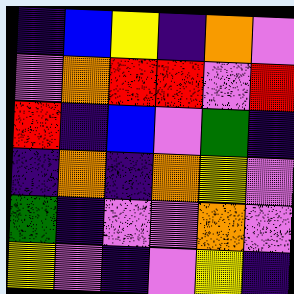[["indigo", "blue", "yellow", "indigo", "orange", "violet"], ["violet", "orange", "red", "red", "violet", "red"], ["red", "indigo", "blue", "violet", "green", "indigo"], ["indigo", "orange", "indigo", "orange", "yellow", "violet"], ["green", "indigo", "violet", "violet", "orange", "violet"], ["yellow", "violet", "indigo", "violet", "yellow", "indigo"]]